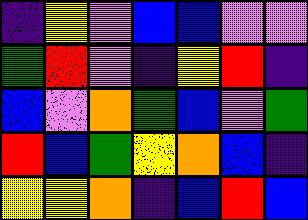[["indigo", "yellow", "violet", "blue", "blue", "violet", "violet"], ["green", "red", "violet", "indigo", "yellow", "red", "indigo"], ["blue", "violet", "orange", "green", "blue", "violet", "green"], ["red", "blue", "green", "yellow", "orange", "blue", "indigo"], ["yellow", "yellow", "orange", "indigo", "blue", "red", "blue"]]